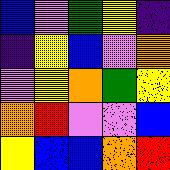[["blue", "violet", "green", "yellow", "indigo"], ["indigo", "yellow", "blue", "violet", "orange"], ["violet", "yellow", "orange", "green", "yellow"], ["orange", "red", "violet", "violet", "blue"], ["yellow", "blue", "blue", "orange", "red"]]